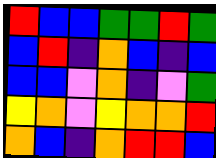[["red", "blue", "blue", "green", "green", "red", "green"], ["blue", "red", "indigo", "orange", "blue", "indigo", "blue"], ["blue", "blue", "violet", "orange", "indigo", "violet", "green"], ["yellow", "orange", "violet", "yellow", "orange", "orange", "red"], ["orange", "blue", "indigo", "orange", "red", "red", "blue"]]